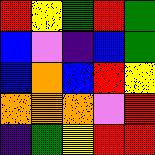[["red", "yellow", "green", "red", "green"], ["blue", "violet", "indigo", "blue", "green"], ["blue", "orange", "blue", "red", "yellow"], ["orange", "orange", "orange", "violet", "red"], ["indigo", "green", "yellow", "red", "red"]]